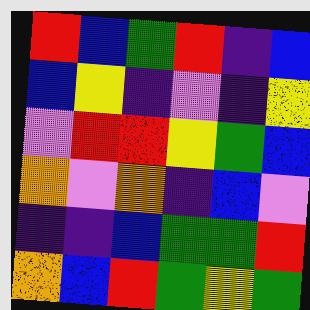[["red", "blue", "green", "red", "indigo", "blue"], ["blue", "yellow", "indigo", "violet", "indigo", "yellow"], ["violet", "red", "red", "yellow", "green", "blue"], ["orange", "violet", "orange", "indigo", "blue", "violet"], ["indigo", "indigo", "blue", "green", "green", "red"], ["orange", "blue", "red", "green", "yellow", "green"]]